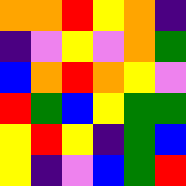[["orange", "orange", "red", "yellow", "orange", "indigo"], ["indigo", "violet", "yellow", "violet", "orange", "green"], ["blue", "orange", "red", "orange", "yellow", "violet"], ["red", "green", "blue", "yellow", "green", "green"], ["yellow", "red", "yellow", "indigo", "green", "blue"], ["yellow", "indigo", "violet", "blue", "green", "red"]]